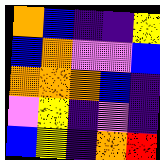[["orange", "blue", "indigo", "indigo", "yellow"], ["blue", "orange", "violet", "violet", "blue"], ["orange", "orange", "orange", "blue", "indigo"], ["violet", "yellow", "indigo", "violet", "indigo"], ["blue", "yellow", "indigo", "orange", "red"]]